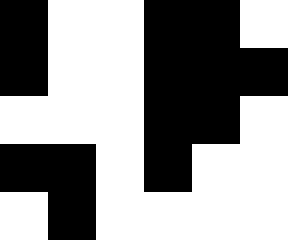[["black", "white", "white", "black", "black", "white"], ["black", "white", "white", "black", "black", "black"], ["white", "white", "white", "black", "black", "white"], ["black", "black", "white", "black", "white", "white"], ["white", "black", "white", "white", "white", "white"]]